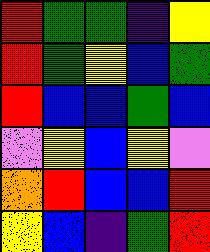[["red", "green", "green", "indigo", "yellow"], ["red", "green", "yellow", "blue", "green"], ["red", "blue", "blue", "green", "blue"], ["violet", "yellow", "blue", "yellow", "violet"], ["orange", "red", "blue", "blue", "red"], ["yellow", "blue", "indigo", "green", "red"]]